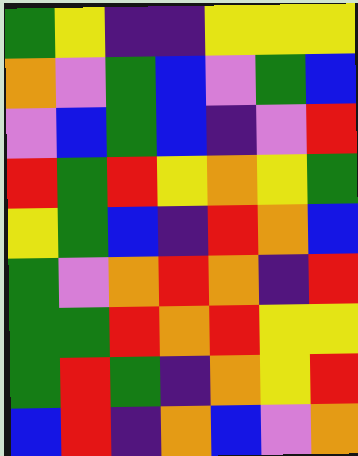[["green", "yellow", "indigo", "indigo", "yellow", "yellow", "yellow"], ["orange", "violet", "green", "blue", "violet", "green", "blue"], ["violet", "blue", "green", "blue", "indigo", "violet", "red"], ["red", "green", "red", "yellow", "orange", "yellow", "green"], ["yellow", "green", "blue", "indigo", "red", "orange", "blue"], ["green", "violet", "orange", "red", "orange", "indigo", "red"], ["green", "green", "red", "orange", "red", "yellow", "yellow"], ["green", "red", "green", "indigo", "orange", "yellow", "red"], ["blue", "red", "indigo", "orange", "blue", "violet", "orange"]]